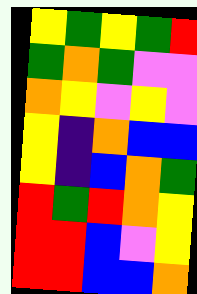[["yellow", "green", "yellow", "green", "red"], ["green", "orange", "green", "violet", "violet"], ["orange", "yellow", "violet", "yellow", "violet"], ["yellow", "indigo", "orange", "blue", "blue"], ["yellow", "indigo", "blue", "orange", "green"], ["red", "green", "red", "orange", "yellow"], ["red", "red", "blue", "violet", "yellow"], ["red", "red", "blue", "blue", "orange"]]